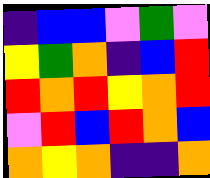[["indigo", "blue", "blue", "violet", "green", "violet"], ["yellow", "green", "orange", "indigo", "blue", "red"], ["red", "orange", "red", "yellow", "orange", "red"], ["violet", "red", "blue", "red", "orange", "blue"], ["orange", "yellow", "orange", "indigo", "indigo", "orange"]]